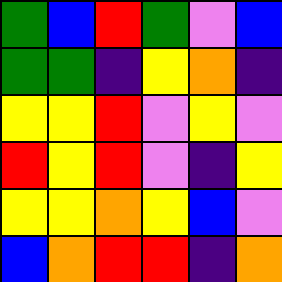[["green", "blue", "red", "green", "violet", "blue"], ["green", "green", "indigo", "yellow", "orange", "indigo"], ["yellow", "yellow", "red", "violet", "yellow", "violet"], ["red", "yellow", "red", "violet", "indigo", "yellow"], ["yellow", "yellow", "orange", "yellow", "blue", "violet"], ["blue", "orange", "red", "red", "indigo", "orange"]]